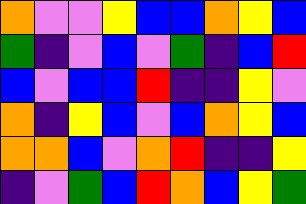[["orange", "violet", "violet", "yellow", "blue", "blue", "orange", "yellow", "blue"], ["green", "indigo", "violet", "blue", "violet", "green", "indigo", "blue", "red"], ["blue", "violet", "blue", "blue", "red", "indigo", "indigo", "yellow", "violet"], ["orange", "indigo", "yellow", "blue", "violet", "blue", "orange", "yellow", "blue"], ["orange", "orange", "blue", "violet", "orange", "red", "indigo", "indigo", "yellow"], ["indigo", "violet", "green", "blue", "red", "orange", "blue", "yellow", "green"]]